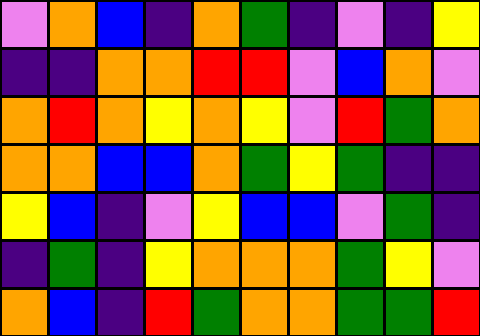[["violet", "orange", "blue", "indigo", "orange", "green", "indigo", "violet", "indigo", "yellow"], ["indigo", "indigo", "orange", "orange", "red", "red", "violet", "blue", "orange", "violet"], ["orange", "red", "orange", "yellow", "orange", "yellow", "violet", "red", "green", "orange"], ["orange", "orange", "blue", "blue", "orange", "green", "yellow", "green", "indigo", "indigo"], ["yellow", "blue", "indigo", "violet", "yellow", "blue", "blue", "violet", "green", "indigo"], ["indigo", "green", "indigo", "yellow", "orange", "orange", "orange", "green", "yellow", "violet"], ["orange", "blue", "indigo", "red", "green", "orange", "orange", "green", "green", "red"]]